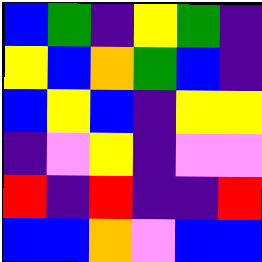[["blue", "green", "indigo", "yellow", "green", "indigo"], ["yellow", "blue", "orange", "green", "blue", "indigo"], ["blue", "yellow", "blue", "indigo", "yellow", "yellow"], ["indigo", "violet", "yellow", "indigo", "violet", "violet"], ["red", "indigo", "red", "indigo", "indigo", "red"], ["blue", "blue", "orange", "violet", "blue", "blue"]]